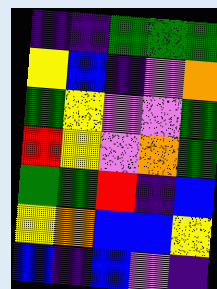[["indigo", "indigo", "green", "green", "green"], ["yellow", "blue", "indigo", "violet", "orange"], ["green", "yellow", "violet", "violet", "green"], ["red", "yellow", "violet", "orange", "green"], ["green", "green", "red", "indigo", "blue"], ["yellow", "orange", "blue", "blue", "yellow"], ["blue", "indigo", "blue", "violet", "indigo"]]